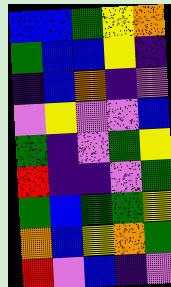[["blue", "blue", "green", "yellow", "orange"], ["green", "blue", "blue", "yellow", "indigo"], ["indigo", "blue", "orange", "indigo", "violet"], ["violet", "yellow", "violet", "violet", "blue"], ["green", "indigo", "violet", "green", "yellow"], ["red", "indigo", "indigo", "violet", "green"], ["green", "blue", "green", "green", "yellow"], ["orange", "blue", "yellow", "orange", "green"], ["red", "violet", "blue", "indigo", "violet"]]